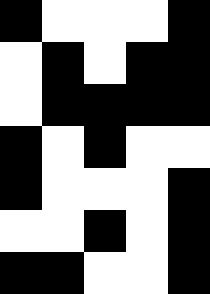[["black", "white", "white", "white", "black"], ["white", "black", "white", "black", "black"], ["white", "black", "black", "black", "black"], ["black", "white", "black", "white", "white"], ["black", "white", "white", "white", "black"], ["white", "white", "black", "white", "black"], ["black", "black", "white", "white", "black"]]